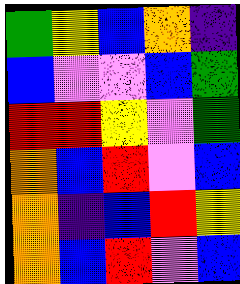[["green", "yellow", "blue", "orange", "indigo"], ["blue", "violet", "violet", "blue", "green"], ["red", "red", "yellow", "violet", "green"], ["orange", "blue", "red", "violet", "blue"], ["orange", "indigo", "blue", "red", "yellow"], ["orange", "blue", "red", "violet", "blue"]]